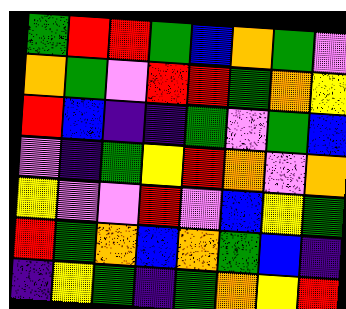[["green", "red", "red", "green", "blue", "orange", "green", "violet"], ["orange", "green", "violet", "red", "red", "green", "orange", "yellow"], ["red", "blue", "indigo", "indigo", "green", "violet", "green", "blue"], ["violet", "indigo", "green", "yellow", "red", "orange", "violet", "orange"], ["yellow", "violet", "violet", "red", "violet", "blue", "yellow", "green"], ["red", "green", "orange", "blue", "orange", "green", "blue", "indigo"], ["indigo", "yellow", "green", "indigo", "green", "orange", "yellow", "red"]]